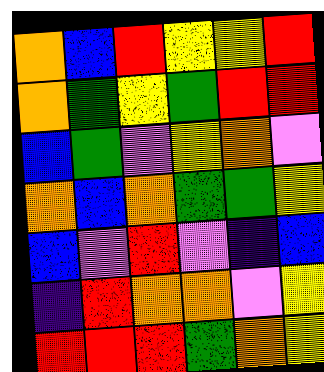[["orange", "blue", "red", "yellow", "yellow", "red"], ["orange", "green", "yellow", "green", "red", "red"], ["blue", "green", "violet", "yellow", "orange", "violet"], ["orange", "blue", "orange", "green", "green", "yellow"], ["blue", "violet", "red", "violet", "indigo", "blue"], ["indigo", "red", "orange", "orange", "violet", "yellow"], ["red", "red", "red", "green", "orange", "yellow"]]